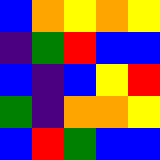[["blue", "orange", "yellow", "orange", "yellow"], ["indigo", "green", "red", "blue", "blue"], ["blue", "indigo", "blue", "yellow", "red"], ["green", "indigo", "orange", "orange", "yellow"], ["blue", "red", "green", "blue", "blue"]]